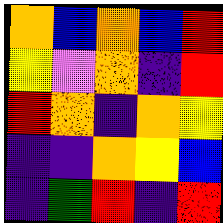[["orange", "blue", "orange", "blue", "red"], ["yellow", "violet", "orange", "indigo", "red"], ["red", "orange", "indigo", "orange", "yellow"], ["indigo", "indigo", "orange", "yellow", "blue"], ["indigo", "green", "red", "indigo", "red"]]